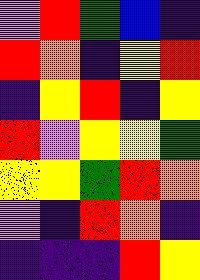[["violet", "red", "green", "blue", "indigo"], ["red", "orange", "indigo", "yellow", "red"], ["indigo", "yellow", "red", "indigo", "yellow"], ["red", "violet", "yellow", "yellow", "green"], ["yellow", "yellow", "green", "red", "orange"], ["violet", "indigo", "red", "orange", "indigo"], ["indigo", "indigo", "indigo", "red", "yellow"]]